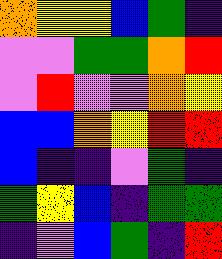[["orange", "yellow", "yellow", "blue", "green", "indigo"], ["violet", "violet", "green", "green", "orange", "red"], ["violet", "red", "violet", "violet", "orange", "yellow"], ["blue", "blue", "orange", "yellow", "red", "red"], ["blue", "indigo", "indigo", "violet", "green", "indigo"], ["green", "yellow", "blue", "indigo", "green", "green"], ["indigo", "violet", "blue", "green", "indigo", "red"]]